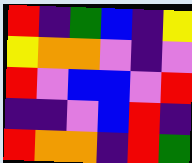[["red", "indigo", "green", "blue", "indigo", "yellow"], ["yellow", "orange", "orange", "violet", "indigo", "violet"], ["red", "violet", "blue", "blue", "violet", "red"], ["indigo", "indigo", "violet", "blue", "red", "indigo"], ["red", "orange", "orange", "indigo", "red", "green"]]